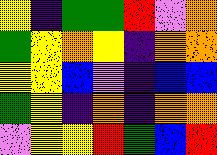[["yellow", "indigo", "green", "green", "red", "violet", "orange"], ["green", "yellow", "orange", "yellow", "indigo", "orange", "orange"], ["yellow", "yellow", "blue", "violet", "indigo", "blue", "blue"], ["green", "yellow", "indigo", "orange", "indigo", "orange", "orange"], ["violet", "yellow", "yellow", "red", "green", "blue", "red"]]